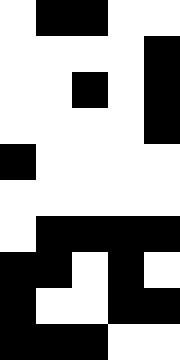[["white", "black", "black", "white", "white"], ["white", "white", "white", "white", "black"], ["white", "white", "black", "white", "black"], ["white", "white", "white", "white", "black"], ["black", "white", "white", "white", "white"], ["white", "white", "white", "white", "white"], ["white", "black", "black", "black", "black"], ["black", "black", "white", "black", "white"], ["black", "white", "white", "black", "black"], ["black", "black", "black", "white", "white"]]